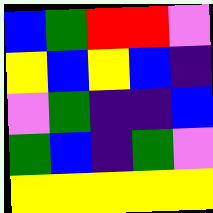[["blue", "green", "red", "red", "violet"], ["yellow", "blue", "yellow", "blue", "indigo"], ["violet", "green", "indigo", "indigo", "blue"], ["green", "blue", "indigo", "green", "violet"], ["yellow", "yellow", "yellow", "yellow", "yellow"]]